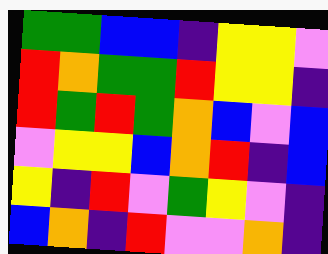[["green", "green", "blue", "blue", "indigo", "yellow", "yellow", "violet"], ["red", "orange", "green", "green", "red", "yellow", "yellow", "indigo"], ["red", "green", "red", "green", "orange", "blue", "violet", "blue"], ["violet", "yellow", "yellow", "blue", "orange", "red", "indigo", "blue"], ["yellow", "indigo", "red", "violet", "green", "yellow", "violet", "indigo"], ["blue", "orange", "indigo", "red", "violet", "violet", "orange", "indigo"]]